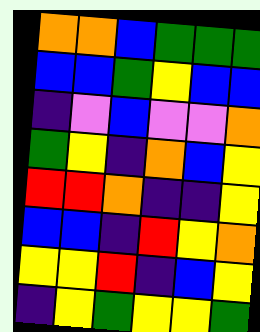[["orange", "orange", "blue", "green", "green", "green"], ["blue", "blue", "green", "yellow", "blue", "blue"], ["indigo", "violet", "blue", "violet", "violet", "orange"], ["green", "yellow", "indigo", "orange", "blue", "yellow"], ["red", "red", "orange", "indigo", "indigo", "yellow"], ["blue", "blue", "indigo", "red", "yellow", "orange"], ["yellow", "yellow", "red", "indigo", "blue", "yellow"], ["indigo", "yellow", "green", "yellow", "yellow", "green"]]